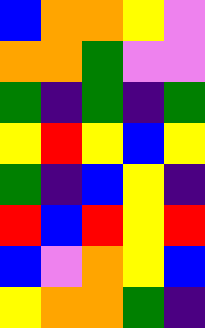[["blue", "orange", "orange", "yellow", "violet"], ["orange", "orange", "green", "violet", "violet"], ["green", "indigo", "green", "indigo", "green"], ["yellow", "red", "yellow", "blue", "yellow"], ["green", "indigo", "blue", "yellow", "indigo"], ["red", "blue", "red", "yellow", "red"], ["blue", "violet", "orange", "yellow", "blue"], ["yellow", "orange", "orange", "green", "indigo"]]